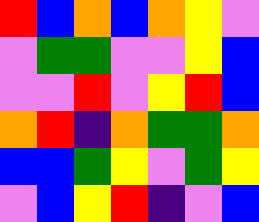[["red", "blue", "orange", "blue", "orange", "yellow", "violet"], ["violet", "green", "green", "violet", "violet", "yellow", "blue"], ["violet", "violet", "red", "violet", "yellow", "red", "blue"], ["orange", "red", "indigo", "orange", "green", "green", "orange"], ["blue", "blue", "green", "yellow", "violet", "green", "yellow"], ["violet", "blue", "yellow", "red", "indigo", "violet", "blue"]]